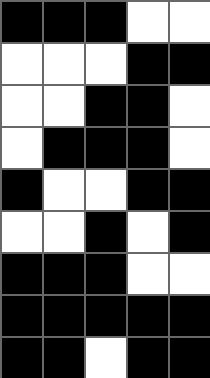[["black", "black", "black", "white", "white"], ["white", "white", "white", "black", "black"], ["white", "white", "black", "black", "white"], ["white", "black", "black", "black", "white"], ["black", "white", "white", "black", "black"], ["white", "white", "black", "white", "black"], ["black", "black", "black", "white", "white"], ["black", "black", "black", "black", "black"], ["black", "black", "white", "black", "black"]]